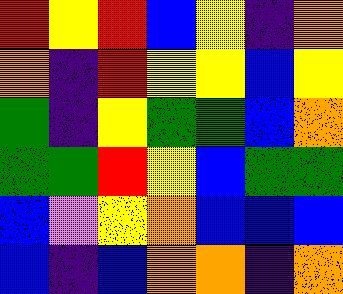[["red", "yellow", "red", "blue", "yellow", "indigo", "orange"], ["orange", "indigo", "red", "yellow", "yellow", "blue", "yellow"], ["green", "indigo", "yellow", "green", "green", "blue", "orange"], ["green", "green", "red", "yellow", "blue", "green", "green"], ["blue", "violet", "yellow", "orange", "blue", "blue", "blue"], ["blue", "indigo", "blue", "orange", "orange", "indigo", "orange"]]